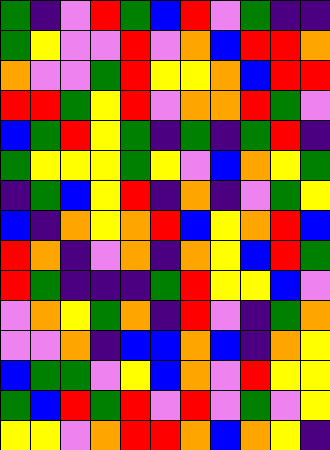[["green", "indigo", "violet", "red", "green", "blue", "red", "violet", "green", "indigo", "indigo"], ["green", "yellow", "violet", "violet", "red", "violet", "orange", "blue", "red", "red", "orange"], ["orange", "violet", "violet", "green", "red", "yellow", "yellow", "orange", "blue", "red", "red"], ["red", "red", "green", "yellow", "red", "violet", "orange", "orange", "red", "green", "violet"], ["blue", "green", "red", "yellow", "green", "indigo", "green", "indigo", "green", "red", "indigo"], ["green", "yellow", "yellow", "yellow", "green", "yellow", "violet", "blue", "orange", "yellow", "green"], ["indigo", "green", "blue", "yellow", "red", "indigo", "orange", "indigo", "violet", "green", "yellow"], ["blue", "indigo", "orange", "yellow", "orange", "red", "blue", "yellow", "orange", "red", "blue"], ["red", "orange", "indigo", "violet", "orange", "indigo", "orange", "yellow", "blue", "red", "green"], ["red", "green", "indigo", "indigo", "indigo", "green", "red", "yellow", "yellow", "blue", "violet"], ["violet", "orange", "yellow", "green", "orange", "indigo", "red", "violet", "indigo", "green", "orange"], ["violet", "violet", "orange", "indigo", "blue", "blue", "orange", "blue", "indigo", "orange", "yellow"], ["blue", "green", "green", "violet", "yellow", "blue", "orange", "violet", "red", "yellow", "yellow"], ["green", "blue", "red", "green", "red", "violet", "red", "violet", "green", "violet", "yellow"], ["yellow", "yellow", "violet", "orange", "red", "red", "orange", "blue", "orange", "yellow", "indigo"]]